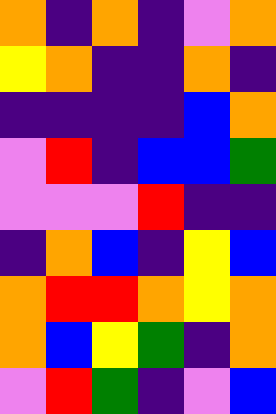[["orange", "indigo", "orange", "indigo", "violet", "orange"], ["yellow", "orange", "indigo", "indigo", "orange", "indigo"], ["indigo", "indigo", "indigo", "indigo", "blue", "orange"], ["violet", "red", "indigo", "blue", "blue", "green"], ["violet", "violet", "violet", "red", "indigo", "indigo"], ["indigo", "orange", "blue", "indigo", "yellow", "blue"], ["orange", "red", "red", "orange", "yellow", "orange"], ["orange", "blue", "yellow", "green", "indigo", "orange"], ["violet", "red", "green", "indigo", "violet", "blue"]]